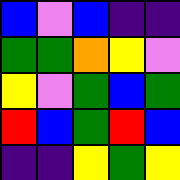[["blue", "violet", "blue", "indigo", "indigo"], ["green", "green", "orange", "yellow", "violet"], ["yellow", "violet", "green", "blue", "green"], ["red", "blue", "green", "red", "blue"], ["indigo", "indigo", "yellow", "green", "yellow"]]